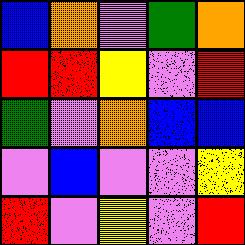[["blue", "orange", "violet", "green", "orange"], ["red", "red", "yellow", "violet", "red"], ["green", "violet", "orange", "blue", "blue"], ["violet", "blue", "violet", "violet", "yellow"], ["red", "violet", "yellow", "violet", "red"]]